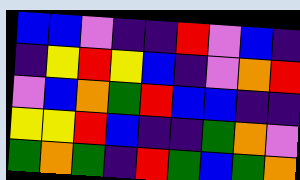[["blue", "blue", "violet", "indigo", "indigo", "red", "violet", "blue", "indigo"], ["indigo", "yellow", "red", "yellow", "blue", "indigo", "violet", "orange", "red"], ["violet", "blue", "orange", "green", "red", "blue", "blue", "indigo", "indigo"], ["yellow", "yellow", "red", "blue", "indigo", "indigo", "green", "orange", "violet"], ["green", "orange", "green", "indigo", "red", "green", "blue", "green", "orange"]]